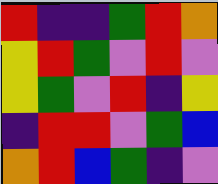[["red", "indigo", "indigo", "green", "red", "orange"], ["yellow", "red", "green", "violet", "red", "violet"], ["yellow", "green", "violet", "red", "indigo", "yellow"], ["indigo", "red", "red", "violet", "green", "blue"], ["orange", "red", "blue", "green", "indigo", "violet"]]